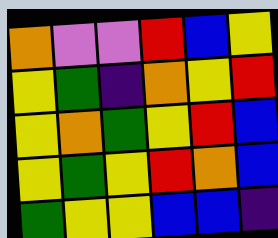[["orange", "violet", "violet", "red", "blue", "yellow"], ["yellow", "green", "indigo", "orange", "yellow", "red"], ["yellow", "orange", "green", "yellow", "red", "blue"], ["yellow", "green", "yellow", "red", "orange", "blue"], ["green", "yellow", "yellow", "blue", "blue", "indigo"]]